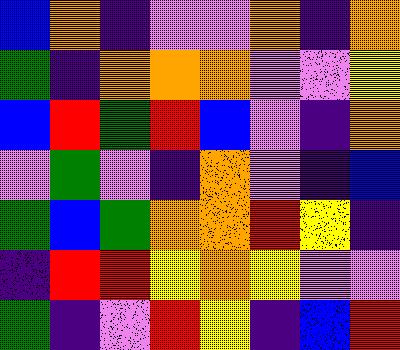[["blue", "orange", "indigo", "violet", "violet", "orange", "indigo", "orange"], ["green", "indigo", "orange", "orange", "orange", "violet", "violet", "yellow"], ["blue", "red", "green", "red", "blue", "violet", "indigo", "orange"], ["violet", "green", "violet", "indigo", "orange", "violet", "indigo", "blue"], ["green", "blue", "green", "orange", "orange", "red", "yellow", "indigo"], ["indigo", "red", "red", "yellow", "orange", "yellow", "violet", "violet"], ["green", "indigo", "violet", "red", "yellow", "indigo", "blue", "red"]]